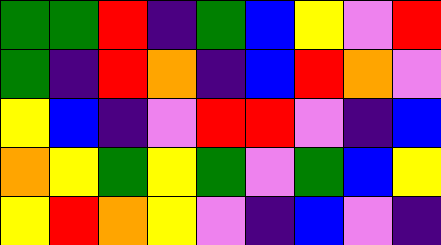[["green", "green", "red", "indigo", "green", "blue", "yellow", "violet", "red"], ["green", "indigo", "red", "orange", "indigo", "blue", "red", "orange", "violet"], ["yellow", "blue", "indigo", "violet", "red", "red", "violet", "indigo", "blue"], ["orange", "yellow", "green", "yellow", "green", "violet", "green", "blue", "yellow"], ["yellow", "red", "orange", "yellow", "violet", "indigo", "blue", "violet", "indigo"]]